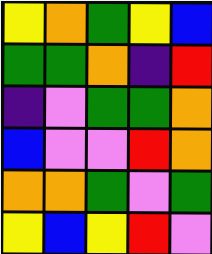[["yellow", "orange", "green", "yellow", "blue"], ["green", "green", "orange", "indigo", "red"], ["indigo", "violet", "green", "green", "orange"], ["blue", "violet", "violet", "red", "orange"], ["orange", "orange", "green", "violet", "green"], ["yellow", "blue", "yellow", "red", "violet"]]